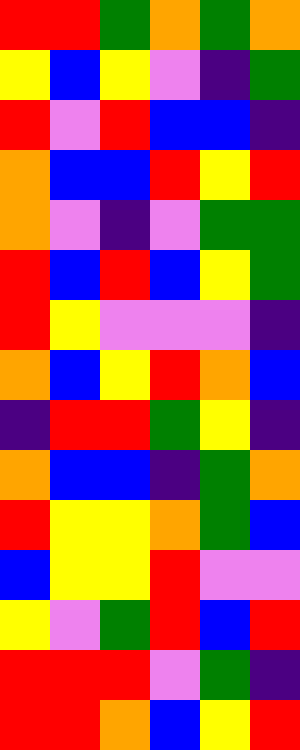[["red", "red", "green", "orange", "green", "orange"], ["yellow", "blue", "yellow", "violet", "indigo", "green"], ["red", "violet", "red", "blue", "blue", "indigo"], ["orange", "blue", "blue", "red", "yellow", "red"], ["orange", "violet", "indigo", "violet", "green", "green"], ["red", "blue", "red", "blue", "yellow", "green"], ["red", "yellow", "violet", "violet", "violet", "indigo"], ["orange", "blue", "yellow", "red", "orange", "blue"], ["indigo", "red", "red", "green", "yellow", "indigo"], ["orange", "blue", "blue", "indigo", "green", "orange"], ["red", "yellow", "yellow", "orange", "green", "blue"], ["blue", "yellow", "yellow", "red", "violet", "violet"], ["yellow", "violet", "green", "red", "blue", "red"], ["red", "red", "red", "violet", "green", "indigo"], ["red", "red", "orange", "blue", "yellow", "red"]]